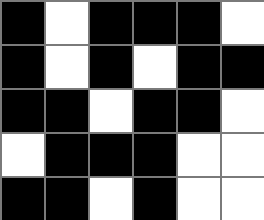[["black", "white", "black", "black", "black", "white"], ["black", "white", "black", "white", "black", "black"], ["black", "black", "white", "black", "black", "white"], ["white", "black", "black", "black", "white", "white"], ["black", "black", "white", "black", "white", "white"]]